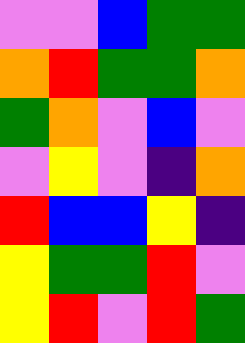[["violet", "violet", "blue", "green", "green"], ["orange", "red", "green", "green", "orange"], ["green", "orange", "violet", "blue", "violet"], ["violet", "yellow", "violet", "indigo", "orange"], ["red", "blue", "blue", "yellow", "indigo"], ["yellow", "green", "green", "red", "violet"], ["yellow", "red", "violet", "red", "green"]]